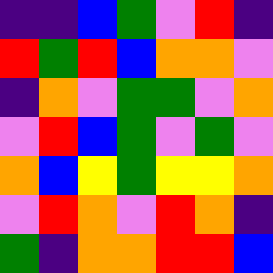[["indigo", "indigo", "blue", "green", "violet", "red", "indigo"], ["red", "green", "red", "blue", "orange", "orange", "violet"], ["indigo", "orange", "violet", "green", "green", "violet", "orange"], ["violet", "red", "blue", "green", "violet", "green", "violet"], ["orange", "blue", "yellow", "green", "yellow", "yellow", "orange"], ["violet", "red", "orange", "violet", "red", "orange", "indigo"], ["green", "indigo", "orange", "orange", "red", "red", "blue"]]